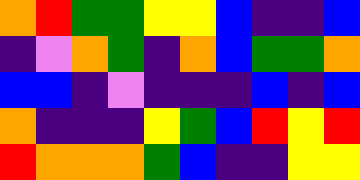[["orange", "red", "green", "green", "yellow", "yellow", "blue", "indigo", "indigo", "blue"], ["indigo", "violet", "orange", "green", "indigo", "orange", "blue", "green", "green", "orange"], ["blue", "blue", "indigo", "violet", "indigo", "indigo", "indigo", "blue", "indigo", "blue"], ["orange", "indigo", "indigo", "indigo", "yellow", "green", "blue", "red", "yellow", "red"], ["red", "orange", "orange", "orange", "green", "blue", "indigo", "indigo", "yellow", "yellow"]]